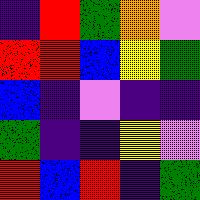[["indigo", "red", "green", "orange", "violet"], ["red", "red", "blue", "yellow", "green"], ["blue", "indigo", "violet", "indigo", "indigo"], ["green", "indigo", "indigo", "yellow", "violet"], ["red", "blue", "red", "indigo", "green"]]